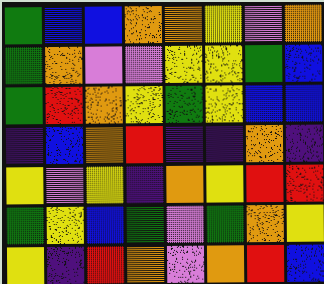[["green", "blue", "blue", "orange", "orange", "yellow", "violet", "orange"], ["green", "orange", "violet", "violet", "yellow", "yellow", "green", "blue"], ["green", "red", "orange", "yellow", "green", "yellow", "blue", "blue"], ["indigo", "blue", "orange", "red", "indigo", "indigo", "orange", "indigo"], ["yellow", "violet", "yellow", "indigo", "orange", "yellow", "red", "red"], ["green", "yellow", "blue", "green", "violet", "green", "orange", "yellow"], ["yellow", "indigo", "red", "orange", "violet", "orange", "red", "blue"]]